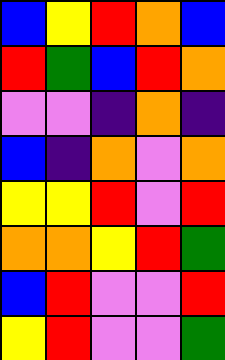[["blue", "yellow", "red", "orange", "blue"], ["red", "green", "blue", "red", "orange"], ["violet", "violet", "indigo", "orange", "indigo"], ["blue", "indigo", "orange", "violet", "orange"], ["yellow", "yellow", "red", "violet", "red"], ["orange", "orange", "yellow", "red", "green"], ["blue", "red", "violet", "violet", "red"], ["yellow", "red", "violet", "violet", "green"]]